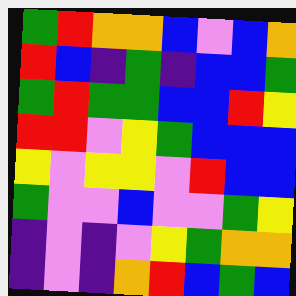[["green", "red", "orange", "orange", "blue", "violet", "blue", "orange"], ["red", "blue", "indigo", "green", "indigo", "blue", "blue", "green"], ["green", "red", "green", "green", "blue", "blue", "red", "yellow"], ["red", "red", "violet", "yellow", "green", "blue", "blue", "blue"], ["yellow", "violet", "yellow", "yellow", "violet", "red", "blue", "blue"], ["green", "violet", "violet", "blue", "violet", "violet", "green", "yellow"], ["indigo", "violet", "indigo", "violet", "yellow", "green", "orange", "orange"], ["indigo", "violet", "indigo", "orange", "red", "blue", "green", "blue"]]